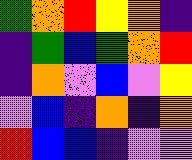[["green", "orange", "red", "yellow", "orange", "indigo"], ["indigo", "green", "blue", "green", "orange", "red"], ["indigo", "orange", "violet", "blue", "violet", "yellow"], ["violet", "blue", "indigo", "orange", "indigo", "orange"], ["red", "blue", "blue", "indigo", "violet", "violet"]]